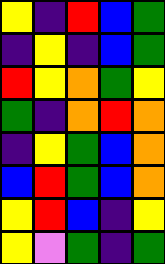[["yellow", "indigo", "red", "blue", "green"], ["indigo", "yellow", "indigo", "blue", "green"], ["red", "yellow", "orange", "green", "yellow"], ["green", "indigo", "orange", "red", "orange"], ["indigo", "yellow", "green", "blue", "orange"], ["blue", "red", "green", "blue", "orange"], ["yellow", "red", "blue", "indigo", "yellow"], ["yellow", "violet", "green", "indigo", "green"]]